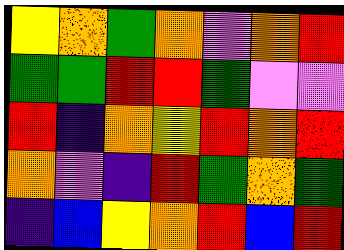[["yellow", "orange", "green", "orange", "violet", "orange", "red"], ["green", "green", "red", "red", "green", "violet", "violet"], ["red", "indigo", "orange", "yellow", "red", "orange", "red"], ["orange", "violet", "indigo", "red", "green", "orange", "green"], ["indigo", "blue", "yellow", "orange", "red", "blue", "red"]]